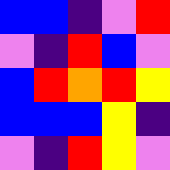[["blue", "blue", "indigo", "violet", "red"], ["violet", "indigo", "red", "blue", "violet"], ["blue", "red", "orange", "red", "yellow"], ["blue", "blue", "blue", "yellow", "indigo"], ["violet", "indigo", "red", "yellow", "violet"]]